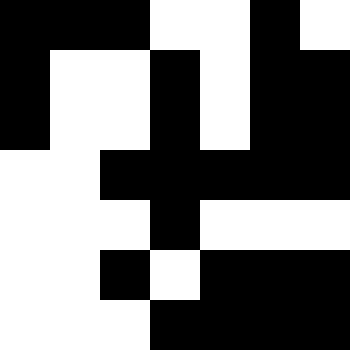[["black", "black", "black", "white", "white", "black", "white"], ["black", "white", "white", "black", "white", "black", "black"], ["black", "white", "white", "black", "white", "black", "black"], ["white", "white", "black", "black", "black", "black", "black"], ["white", "white", "white", "black", "white", "white", "white"], ["white", "white", "black", "white", "black", "black", "black"], ["white", "white", "white", "black", "black", "black", "black"]]